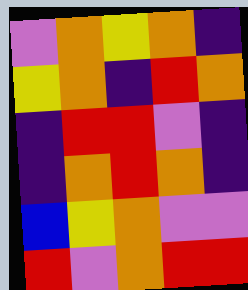[["violet", "orange", "yellow", "orange", "indigo"], ["yellow", "orange", "indigo", "red", "orange"], ["indigo", "red", "red", "violet", "indigo"], ["indigo", "orange", "red", "orange", "indigo"], ["blue", "yellow", "orange", "violet", "violet"], ["red", "violet", "orange", "red", "red"]]